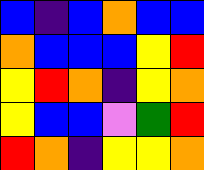[["blue", "indigo", "blue", "orange", "blue", "blue"], ["orange", "blue", "blue", "blue", "yellow", "red"], ["yellow", "red", "orange", "indigo", "yellow", "orange"], ["yellow", "blue", "blue", "violet", "green", "red"], ["red", "orange", "indigo", "yellow", "yellow", "orange"]]